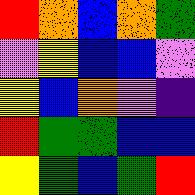[["red", "orange", "blue", "orange", "green"], ["violet", "yellow", "blue", "blue", "violet"], ["yellow", "blue", "orange", "violet", "indigo"], ["red", "green", "green", "blue", "blue"], ["yellow", "green", "blue", "green", "red"]]